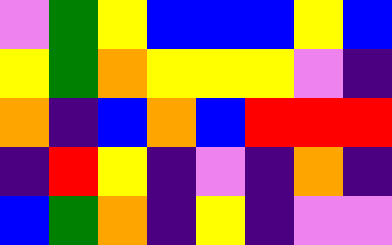[["violet", "green", "yellow", "blue", "blue", "blue", "yellow", "blue"], ["yellow", "green", "orange", "yellow", "yellow", "yellow", "violet", "indigo"], ["orange", "indigo", "blue", "orange", "blue", "red", "red", "red"], ["indigo", "red", "yellow", "indigo", "violet", "indigo", "orange", "indigo"], ["blue", "green", "orange", "indigo", "yellow", "indigo", "violet", "violet"]]